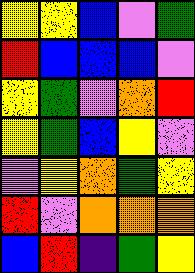[["yellow", "yellow", "blue", "violet", "green"], ["red", "blue", "blue", "blue", "violet"], ["yellow", "green", "violet", "orange", "red"], ["yellow", "green", "blue", "yellow", "violet"], ["violet", "yellow", "orange", "green", "yellow"], ["red", "violet", "orange", "orange", "orange"], ["blue", "red", "indigo", "green", "yellow"]]